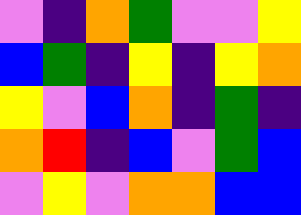[["violet", "indigo", "orange", "green", "violet", "violet", "yellow"], ["blue", "green", "indigo", "yellow", "indigo", "yellow", "orange"], ["yellow", "violet", "blue", "orange", "indigo", "green", "indigo"], ["orange", "red", "indigo", "blue", "violet", "green", "blue"], ["violet", "yellow", "violet", "orange", "orange", "blue", "blue"]]